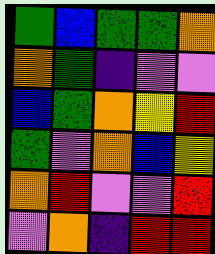[["green", "blue", "green", "green", "orange"], ["orange", "green", "indigo", "violet", "violet"], ["blue", "green", "orange", "yellow", "red"], ["green", "violet", "orange", "blue", "yellow"], ["orange", "red", "violet", "violet", "red"], ["violet", "orange", "indigo", "red", "red"]]